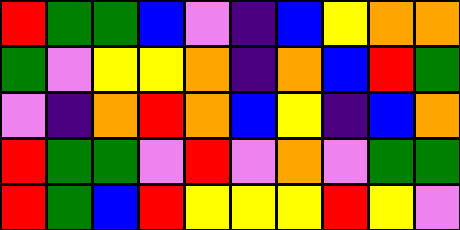[["red", "green", "green", "blue", "violet", "indigo", "blue", "yellow", "orange", "orange"], ["green", "violet", "yellow", "yellow", "orange", "indigo", "orange", "blue", "red", "green"], ["violet", "indigo", "orange", "red", "orange", "blue", "yellow", "indigo", "blue", "orange"], ["red", "green", "green", "violet", "red", "violet", "orange", "violet", "green", "green"], ["red", "green", "blue", "red", "yellow", "yellow", "yellow", "red", "yellow", "violet"]]